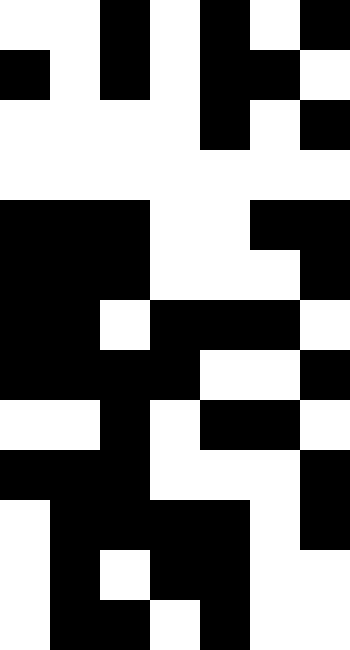[["white", "white", "black", "white", "black", "white", "black"], ["black", "white", "black", "white", "black", "black", "white"], ["white", "white", "white", "white", "black", "white", "black"], ["white", "white", "white", "white", "white", "white", "white"], ["black", "black", "black", "white", "white", "black", "black"], ["black", "black", "black", "white", "white", "white", "black"], ["black", "black", "white", "black", "black", "black", "white"], ["black", "black", "black", "black", "white", "white", "black"], ["white", "white", "black", "white", "black", "black", "white"], ["black", "black", "black", "white", "white", "white", "black"], ["white", "black", "black", "black", "black", "white", "black"], ["white", "black", "white", "black", "black", "white", "white"], ["white", "black", "black", "white", "black", "white", "white"]]